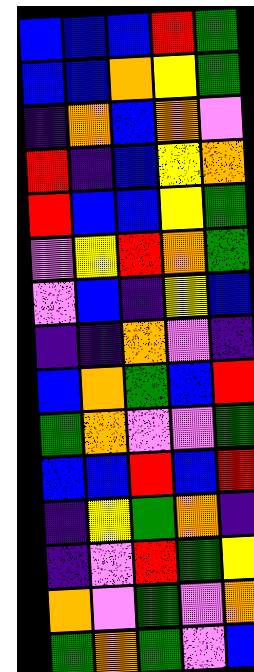[["blue", "blue", "blue", "red", "green"], ["blue", "blue", "orange", "yellow", "green"], ["indigo", "orange", "blue", "orange", "violet"], ["red", "indigo", "blue", "yellow", "orange"], ["red", "blue", "blue", "yellow", "green"], ["violet", "yellow", "red", "orange", "green"], ["violet", "blue", "indigo", "yellow", "blue"], ["indigo", "indigo", "orange", "violet", "indigo"], ["blue", "orange", "green", "blue", "red"], ["green", "orange", "violet", "violet", "green"], ["blue", "blue", "red", "blue", "red"], ["indigo", "yellow", "green", "orange", "indigo"], ["indigo", "violet", "red", "green", "yellow"], ["orange", "violet", "green", "violet", "orange"], ["green", "orange", "green", "violet", "blue"]]